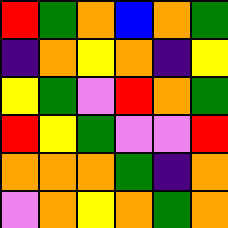[["red", "green", "orange", "blue", "orange", "green"], ["indigo", "orange", "yellow", "orange", "indigo", "yellow"], ["yellow", "green", "violet", "red", "orange", "green"], ["red", "yellow", "green", "violet", "violet", "red"], ["orange", "orange", "orange", "green", "indigo", "orange"], ["violet", "orange", "yellow", "orange", "green", "orange"]]